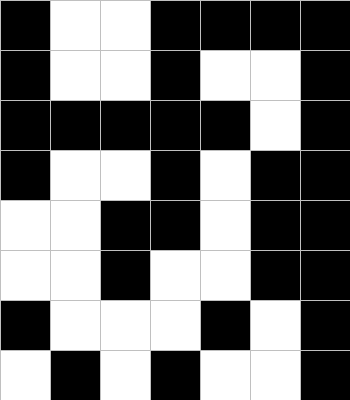[["black", "white", "white", "black", "black", "black", "black"], ["black", "white", "white", "black", "white", "white", "black"], ["black", "black", "black", "black", "black", "white", "black"], ["black", "white", "white", "black", "white", "black", "black"], ["white", "white", "black", "black", "white", "black", "black"], ["white", "white", "black", "white", "white", "black", "black"], ["black", "white", "white", "white", "black", "white", "black"], ["white", "black", "white", "black", "white", "white", "black"]]